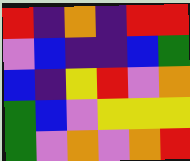[["red", "indigo", "orange", "indigo", "red", "red"], ["violet", "blue", "indigo", "indigo", "blue", "green"], ["blue", "indigo", "yellow", "red", "violet", "orange"], ["green", "blue", "violet", "yellow", "yellow", "yellow"], ["green", "violet", "orange", "violet", "orange", "red"]]